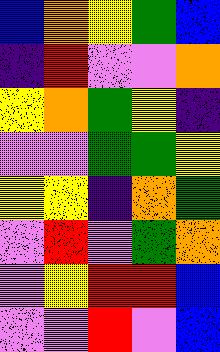[["blue", "orange", "yellow", "green", "blue"], ["indigo", "red", "violet", "violet", "orange"], ["yellow", "orange", "green", "yellow", "indigo"], ["violet", "violet", "green", "green", "yellow"], ["yellow", "yellow", "indigo", "orange", "green"], ["violet", "red", "violet", "green", "orange"], ["violet", "yellow", "red", "red", "blue"], ["violet", "violet", "red", "violet", "blue"]]